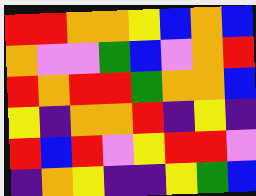[["red", "red", "orange", "orange", "yellow", "blue", "orange", "blue"], ["orange", "violet", "violet", "green", "blue", "violet", "orange", "red"], ["red", "orange", "red", "red", "green", "orange", "orange", "blue"], ["yellow", "indigo", "orange", "orange", "red", "indigo", "yellow", "indigo"], ["red", "blue", "red", "violet", "yellow", "red", "red", "violet"], ["indigo", "orange", "yellow", "indigo", "indigo", "yellow", "green", "blue"]]